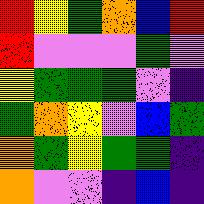[["red", "yellow", "green", "orange", "blue", "red"], ["red", "violet", "violet", "violet", "green", "violet"], ["yellow", "green", "green", "green", "violet", "indigo"], ["green", "orange", "yellow", "violet", "blue", "green"], ["orange", "green", "yellow", "green", "green", "indigo"], ["orange", "violet", "violet", "indigo", "blue", "indigo"]]